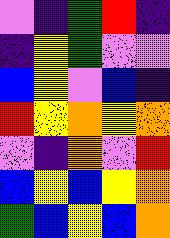[["violet", "indigo", "green", "red", "indigo"], ["indigo", "yellow", "green", "violet", "violet"], ["blue", "yellow", "violet", "blue", "indigo"], ["red", "yellow", "orange", "yellow", "orange"], ["violet", "indigo", "orange", "violet", "red"], ["blue", "yellow", "blue", "yellow", "orange"], ["green", "blue", "yellow", "blue", "orange"]]